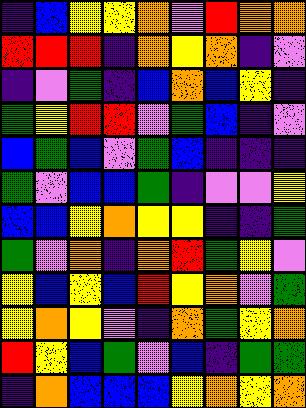[["indigo", "blue", "yellow", "yellow", "orange", "violet", "red", "orange", "orange"], ["red", "red", "red", "indigo", "orange", "yellow", "orange", "indigo", "violet"], ["indigo", "violet", "green", "indigo", "blue", "orange", "blue", "yellow", "indigo"], ["green", "yellow", "red", "red", "violet", "green", "blue", "indigo", "violet"], ["blue", "green", "blue", "violet", "green", "blue", "indigo", "indigo", "indigo"], ["green", "violet", "blue", "blue", "green", "indigo", "violet", "violet", "yellow"], ["blue", "blue", "yellow", "orange", "yellow", "yellow", "indigo", "indigo", "green"], ["green", "violet", "orange", "indigo", "orange", "red", "green", "yellow", "violet"], ["yellow", "blue", "yellow", "blue", "red", "yellow", "orange", "violet", "green"], ["yellow", "orange", "yellow", "violet", "indigo", "orange", "green", "yellow", "orange"], ["red", "yellow", "blue", "green", "violet", "blue", "indigo", "green", "green"], ["indigo", "orange", "blue", "blue", "blue", "yellow", "orange", "yellow", "orange"]]